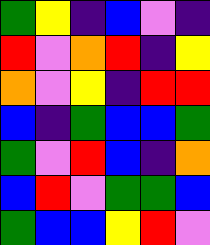[["green", "yellow", "indigo", "blue", "violet", "indigo"], ["red", "violet", "orange", "red", "indigo", "yellow"], ["orange", "violet", "yellow", "indigo", "red", "red"], ["blue", "indigo", "green", "blue", "blue", "green"], ["green", "violet", "red", "blue", "indigo", "orange"], ["blue", "red", "violet", "green", "green", "blue"], ["green", "blue", "blue", "yellow", "red", "violet"]]